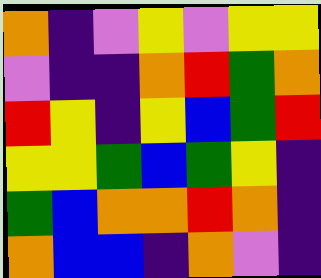[["orange", "indigo", "violet", "yellow", "violet", "yellow", "yellow"], ["violet", "indigo", "indigo", "orange", "red", "green", "orange"], ["red", "yellow", "indigo", "yellow", "blue", "green", "red"], ["yellow", "yellow", "green", "blue", "green", "yellow", "indigo"], ["green", "blue", "orange", "orange", "red", "orange", "indigo"], ["orange", "blue", "blue", "indigo", "orange", "violet", "indigo"]]